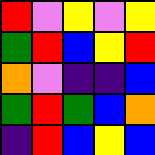[["red", "violet", "yellow", "violet", "yellow"], ["green", "red", "blue", "yellow", "red"], ["orange", "violet", "indigo", "indigo", "blue"], ["green", "red", "green", "blue", "orange"], ["indigo", "red", "blue", "yellow", "blue"]]